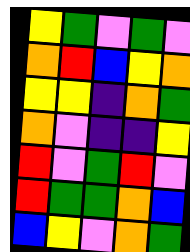[["yellow", "green", "violet", "green", "violet"], ["orange", "red", "blue", "yellow", "orange"], ["yellow", "yellow", "indigo", "orange", "green"], ["orange", "violet", "indigo", "indigo", "yellow"], ["red", "violet", "green", "red", "violet"], ["red", "green", "green", "orange", "blue"], ["blue", "yellow", "violet", "orange", "green"]]